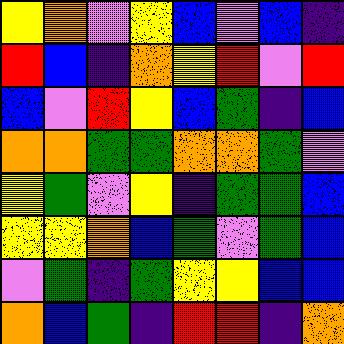[["yellow", "orange", "violet", "yellow", "blue", "violet", "blue", "indigo"], ["red", "blue", "indigo", "orange", "yellow", "red", "violet", "red"], ["blue", "violet", "red", "yellow", "blue", "green", "indigo", "blue"], ["orange", "orange", "green", "green", "orange", "orange", "green", "violet"], ["yellow", "green", "violet", "yellow", "indigo", "green", "green", "blue"], ["yellow", "yellow", "orange", "blue", "green", "violet", "green", "blue"], ["violet", "green", "indigo", "green", "yellow", "yellow", "blue", "blue"], ["orange", "blue", "green", "indigo", "red", "red", "indigo", "orange"]]